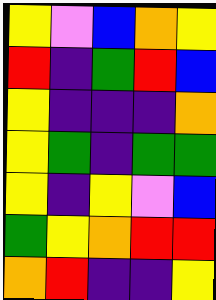[["yellow", "violet", "blue", "orange", "yellow"], ["red", "indigo", "green", "red", "blue"], ["yellow", "indigo", "indigo", "indigo", "orange"], ["yellow", "green", "indigo", "green", "green"], ["yellow", "indigo", "yellow", "violet", "blue"], ["green", "yellow", "orange", "red", "red"], ["orange", "red", "indigo", "indigo", "yellow"]]